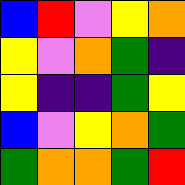[["blue", "red", "violet", "yellow", "orange"], ["yellow", "violet", "orange", "green", "indigo"], ["yellow", "indigo", "indigo", "green", "yellow"], ["blue", "violet", "yellow", "orange", "green"], ["green", "orange", "orange", "green", "red"]]